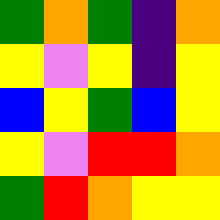[["green", "orange", "green", "indigo", "orange"], ["yellow", "violet", "yellow", "indigo", "yellow"], ["blue", "yellow", "green", "blue", "yellow"], ["yellow", "violet", "red", "red", "orange"], ["green", "red", "orange", "yellow", "yellow"]]